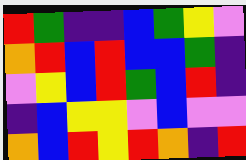[["red", "green", "indigo", "indigo", "blue", "green", "yellow", "violet"], ["orange", "red", "blue", "red", "blue", "blue", "green", "indigo"], ["violet", "yellow", "blue", "red", "green", "blue", "red", "indigo"], ["indigo", "blue", "yellow", "yellow", "violet", "blue", "violet", "violet"], ["orange", "blue", "red", "yellow", "red", "orange", "indigo", "red"]]